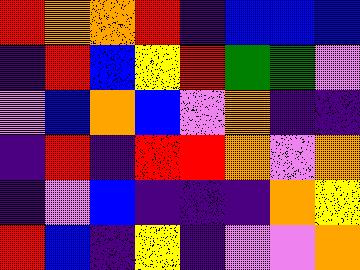[["red", "orange", "orange", "red", "indigo", "blue", "blue", "blue"], ["indigo", "red", "blue", "yellow", "red", "green", "green", "violet"], ["violet", "blue", "orange", "blue", "violet", "orange", "indigo", "indigo"], ["indigo", "red", "indigo", "red", "red", "orange", "violet", "orange"], ["indigo", "violet", "blue", "indigo", "indigo", "indigo", "orange", "yellow"], ["red", "blue", "indigo", "yellow", "indigo", "violet", "violet", "orange"]]